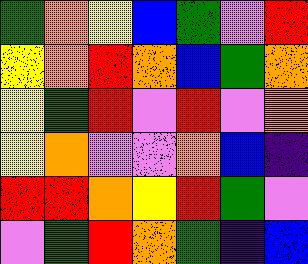[["green", "orange", "yellow", "blue", "green", "violet", "red"], ["yellow", "orange", "red", "orange", "blue", "green", "orange"], ["yellow", "green", "red", "violet", "red", "violet", "orange"], ["yellow", "orange", "violet", "violet", "orange", "blue", "indigo"], ["red", "red", "orange", "yellow", "red", "green", "violet"], ["violet", "green", "red", "orange", "green", "indigo", "blue"]]